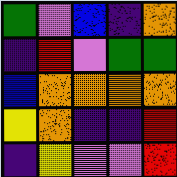[["green", "violet", "blue", "indigo", "orange"], ["indigo", "red", "violet", "green", "green"], ["blue", "orange", "orange", "orange", "orange"], ["yellow", "orange", "indigo", "indigo", "red"], ["indigo", "yellow", "violet", "violet", "red"]]